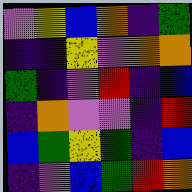[["violet", "yellow", "blue", "orange", "indigo", "green"], ["indigo", "indigo", "yellow", "violet", "orange", "orange"], ["green", "indigo", "violet", "red", "indigo", "blue"], ["indigo", "orange", "violet", "violet", "indigo", "red"], ["blue", "green", "yellow", "green", "indigo", "blue"], ["indigo", "violet", "blue", "green", "red", "orange"]]